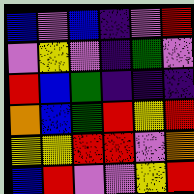[["blue", "violet", "blue", "indigo", "violet", "red"], ["violet", "yellow", "violet", "indigo", "green", "violet"], ["red", "blue", "green", "indigo", "indigo", "indigo"], ["orange", "blue", "green", "red", "yellow", "red"], ["yellow", "yellow", "red", "red", "violet", "orange"], ["blue", "red", "violet", "violet", "yellow", "red"]]